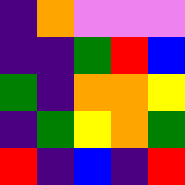[["indigo", "orange", "violet", "violet", "violet"], ["indigo", "indigo", "green", "red", "blue"], ["green", "indigo", "orange", "orange", "yellow"], ["indigo", "green", "yellow", "orange", "green"], ["red", "indigo", "blue", "indigo", "red"]]